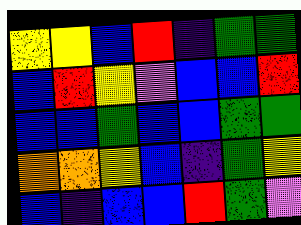[["yellow", "yellow", "blue", "red", "indigo", "green", "green"], ["blue", "red", "yellow", "violet", "blue", "blue", "red"], ["blue", "blue", "green", "blue", "blue", "green", "green"], ["orange", "orange", "yellow", "blue", "indigo", "green", "yellow"], ["blue", "indigo", "blue", "blue", "red", "green", "violet"]]